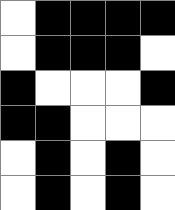[["white", "black", "black", "black", "black"], ["white", "black", "black", "black", "white"], ["black", "white", "white", "white", "black"], ["black", "black", "white", "white", "white"], ["white", "black", "white", "black", "white"], ["white", "black", "white", "black", "white"]]